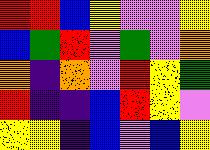[["red", "red", "blue", "yellow", "violet", "violet", "yellow"], ["blue", "green", "red", "violet", "green", "violet", "orange"], ["orange", "indigo", "orange", "violet", "red", "yellow", "green"], ["red", "indigo", "indigo", "blue", "red", "yellow", "violet"], ["yellow", "yellow", "indigo", "blue", "violet", "blue", "yellow"]]